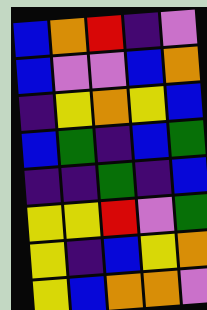[["blue", "orange", "red", "indigo", "violet"], ["blue", "violet", "violet", "blue", "orange"], ["indigo", "yellow", "orange", "yellow", "blue"], ["blue", "green", "indigo", "blue", "green"], ["indigo", "indigo", "green", "indigo", "blue"], ["yellow", "yellow", "red", "violet", "green"], ["yellow", "indigo", "blue", "yellow", "orange"], ["yellow", "blue", "orange", "orange", "violet"]]